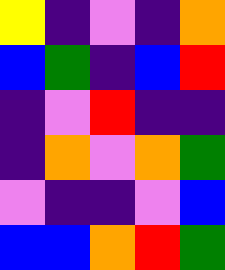[["yellow", "indigo", "violet", "indigo", "orange"], ["blue", "green", "indigo", "blue", "red"], ["indigo", "violet", "red", "indigo", "indigo"], ["indigo", "orange", "violet", "orange", "green"], ["violet", "indigo", "indigo", "violet", "blue"], ["blue", "blue", "orange", "red", "green"]]